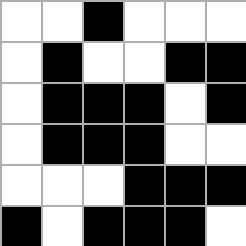[["white", "white", "black", "white", "white", "white"], ["white", "black", "white", "white", "black", "black"], ["white", "black", "black", "black", "white", "black"], ["white", "black", "black", "black", "white", "white"], ["white", "white", "white", "black", "black", "black"], ["black", "white", "black", "black", "black", "white"]]